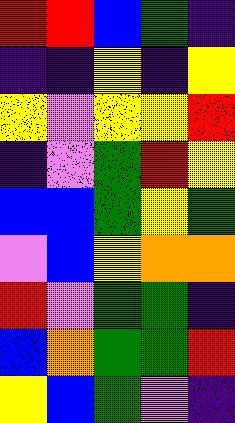[["red", "red", "blue", "green", "indigo"], ["indigo", "indigo", "yellow", "indigo", "yellow"], ["yellow", "violet", "yellow", "yellow", "red"], ["indigo", "violet", "green", "red", "yellow"], ["blue", "blue", "green", "yellow", "green"], ["violet", "blue", "yellow", "orange", "orange"], ["red", "violet", "green", "green", "indigo"], ["blue", "orange", "green", "green", "red"], ["yellow", "blue", "green", "violet", "indigo"]]